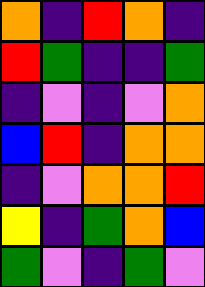[["orange", "indigo", "red", "orange", "indigo"], ["red", "green", "indigo", "indigo", "green"], ["indigo", "violet", "indigo", "violet", "orange"], ["blue", "red", "indigo", "orange", "orange"], ["indigo", "violet", "orange", "orange", "red"], ["yellow", "indigo", "green", "orange", "blue"], ["green", "violet", "indigo", "green", "violet"]]